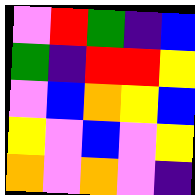[["violet", "red", "green", "indigo", "blue"], ["green", "indigo", "red", "red", "yellow"], ["violet", "blue", "orange", "yellow", "blue"], ["yellow", "violet", "blue", "violet", "yellow"], ["orange", "violet", "orange", "violet", "indigo"]]